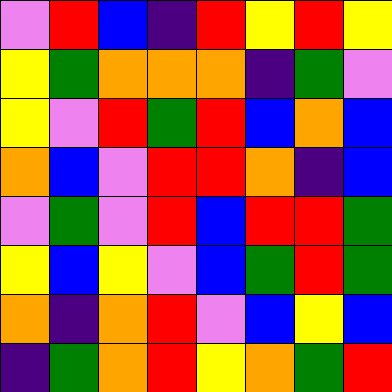[["violet", "red", "blue", "indigo", "red", "yellow", "red", "yellow"], ["yellow", "green", "orange", "orange", "orange", "indigo", "green", "violet"], ["yellow", "violet", "red", "green", "red", "blue", "orange", "blue"], ["orange", "blue", "violet", "red", "red", "orange", "indigo", "blue"], ["violet", "green", "violet", "red", "blue", "red", "red", "green"], ["yellow", "blue", "yellow", "violet", "blue", "green", "red", "green"], ["orange", "indigo", "orange", "red", "violet", "blue", "yellow", "blue"], ["indigo", "green", "orange", "red", "yellow", "orange", "green", "red"]]